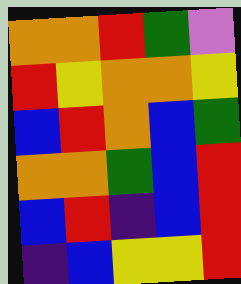[["orange", "orange", "red", "green", "violet"], ["red", "yellow", "orange", "orange", "yellow"], ["blue", "red", "orange", "blue", "green"], ["orange", "orange", "green", "blue", "red"], ["blue", "red", "indigo", "blue", "red"], ["indigo", "blue", "yellow", "yellow", "red"]]